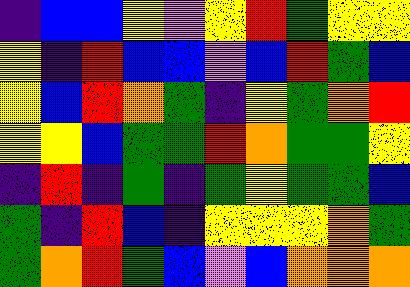[["indigo", "blue", "blue", "yellow", "violet", "yellow", "red", "green", "yellow", "yellow"], ["yellow", "indigo", "red", "blue", "blue", "violet", "blue", "red", "green", "blue"], ["yellow", "blue", "red", "orange", "green", "indigo", "yellow", "green", "orange", "red"], ["yellow", "yellow", "blue", "green", "green", "red", "orange", "green", "green", "yellow"], ["indigo", "red", "indigo", "green", "indigo", "green", "yellow", "green", "green", "blue"], ["green", "indigo", "red", "blue", "indigo", "yellow", "yellow", "yellow", "orange", "green"], ["green", "orange", "red", "green", "blue", "violet", "blue", "orange", "orange", "orange"]]